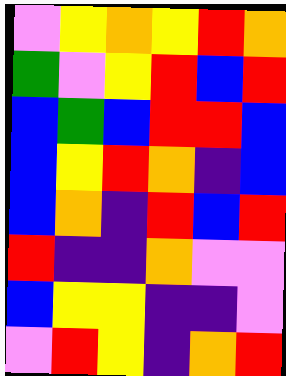[["violet", "yellow", "orange", "yellow", "red", "orange"], ["green", "violet", "yellow", "red", "blue", "red"], ["blue", "green", "blue", "red", "red", "blue"], ["blue", "yellow", "red", "orange", "indigo", "blue"], ["blue", "orange", "indigo", "red", "blue", "red"], ["red", "indigo", "indigo", "orange", "violet", "violet"], ["blue", "yellow", "yellow", "indigo", "indigo", "violet"], ["violet", "red", "yellow", "indigo", "orange", "red"]]